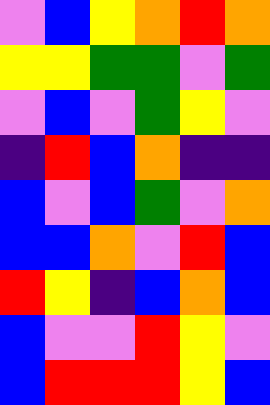[["violet", "blue", "yellow", "orange", "red", "orange"], ["yellow", "yellow", "green", "green", "violet", "green"], ["violet", "blue", "violet", "green", "yellow", "violet"], ["indigo", "red", "blue", "orange", "indigo", "indigo"], ["blue", "violet", "blue", "green", "violet", "orange"], ["blue", "blue", "orange", "violet", "red", "blue"], ["red", "yellow", "indigo", "blue", "orange", "blue"], ["blue", "violet", "violet", "red", "yellow", "violet"], ["blue", "red", "red", "red", "yellow", "blue"]]